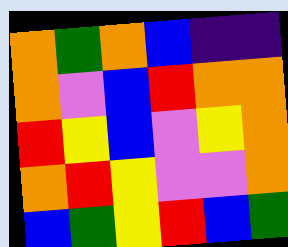[["orange", "green", "orange", "blue", "indigo", "indigo"], ["orange", "violet", "blue", "red", "orange", "orange"], ["red", "yellow", "blue", "violet", "yellow", "orange"], ["orange", "red", "yellow", "violet", "violet", "orange"], ["blue", "green", "yellow", "red", "blue", "green"]]